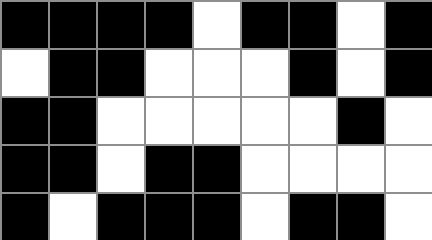[["black", "black", "black", "black", "white", "black", "black", "white", "black"], ["white", "black", "black", "white", "white", "white", "black", "white", "black"], ["black", "black", "white", "white", "white", "white", "white", "black", "white"], ["black", "black", "white", "black", "black", "white", "white", "white", "white"], ["black", "white", "black", "black", "black", "white", "black", "black", "white"]]